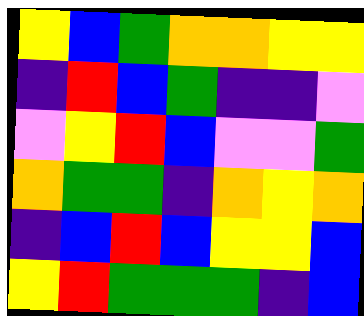[["yellow", "blue", "green", "orange", "orange", "yellow", "yellow"], ["indigo", "red", "blue", "green", "indigo", "indigo", "violet"], ["violet", "yellow", "red", "blue", "violet", "violet", "green"], ["orange", "green", "green", "indigo", "orange", "yellow", "orange"], ["indigo", "blue", "red", "blue", "yellow", "yellow", "blue"], ["yellow", "red", "green", "green", "green", "indigo", "blue"]]